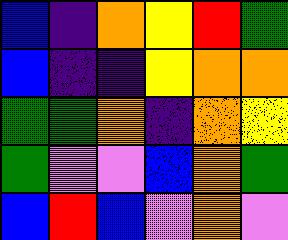[["blue", "indigo", "orange", "yellow", "red", "green"], ["blue", "indigo", "indigo", "yellow", "orange", "orange"], ["green", "green", "orange", "indigo", "orange", "yellow"], ["green", "violet", "violet", "blue", "orange", "green"], ["blue", "red", "blue", "violet", "orange", "violet"]]